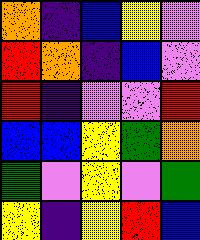[["orange", "indigo", "blue", "yellow", "violet"], ["red", "orange", "indigo", "blue", "violet"], ["red", "indigo", "violet", "violet", "red"], ["blue", "blue", "yellow", "green", "orange"], ["green", "violet", "yellow", "violet", "green"], ["yellow", "indigo", "yellow", "red", "blue"]]